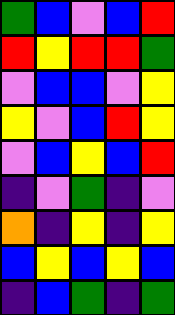[["green", "blue", "violet", "blue", "red"], ["red", "yellow", "red", "red", "green"], ["violet", "blue", "blue", "violet", "yellow"], ["yellow", "violet", "blue", "red", "yellow"], ["violet", "blue", "yellow", "blue", "red"], ["indigo", "violet", "green", "indigo", "violet"], ["orange", "indigo", "yellow", "indigo", "yellow"], ["blue", "yellow", "blue", "yellow", "blue"], ["indigo", "blue", "green", "indigo", "green"]]